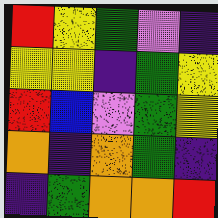[["red", "yellow", "green", "violet", "indigo"], ["yellow", "yellow", "indigo", "green", "yellow"], ["red", "blue", "violet", "green", "yellow"], ["orange", "indigo", "orange", "green", "indigo"], ["indigo", "green", "orange", "orange", "red"]]